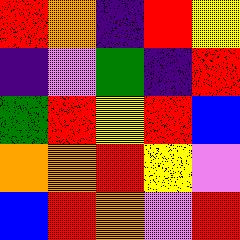[["red", "orange", "indigo", "red", "yellow"], ["indigo", "violet", "green", "indigo", "red"], ["green", "red", "yellow", "red", "blue"], ["orange", "orange", "red", "yellow", "violet"], ["blue", "red", "orange", "violet", "red"]]